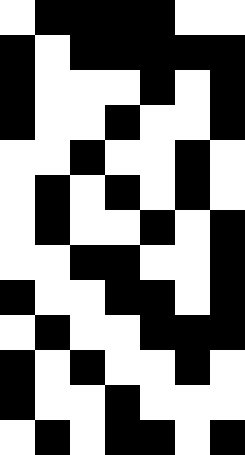[["white", "black", "black", "black", "black", "white", "white"], ["black", "white", "black", "black", "black", "black", "black"], ["black", "white", "white", "white", "black", "white", "black"], ["black", "white", "white", "black", "white", "white", "black"], ["white", "white", "black", "white", "white", "black", "white"], ["white", "black", "white", "black", "white", "black", "white"], ["white", "black", "white", "white", "black", "white", "black"], ["white", "white", "black", "black", "white", "white", "black"], ["black", "white", "white", "black", "black", "white", "black"], ["white", "black", "white", "white", "black", "black", "black"], ["black", "white", "black", "white", "white", "black", "white"], ["black", "white", "white", "black", "white", "white", "white"], ["white", "black", "white", "black", "black", "white", "black"]]